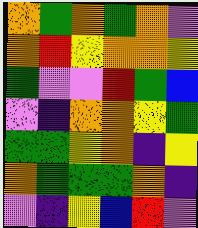[["orange", "green", "orange", "green", "orange", "violet"], ["orange", "red", "yellow", "orange", "orange", "yellow"], ["green", "violet", "violet", "red", "green", "blue"], ["violet", "indigo", "orange", "orange", "yellow", "green"], ["green", "green", "yellow", "orange", "indigo", "yellow"], ["orange", "green", "green", "green", "orange", "indigo"], ["violet", "indigo", "yellow", "blue", "red", "violet"]]